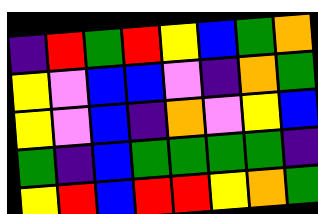[["indigo", "red", "green", "red", "yellow", "blue", "green", "orange"], ["yellow", "violet", "blue", "blue", "violet", "indigo", "orange", "green"], ["yellow", "violet", "blue", "indigo", "orange", "violet", "yellow", "blue"], ["green", "indigo", "blue", "green", "green", "green", "green", "indigo"], ["yellow", "red", "blue", "red", "red", "yellow", "orange", "green"]]